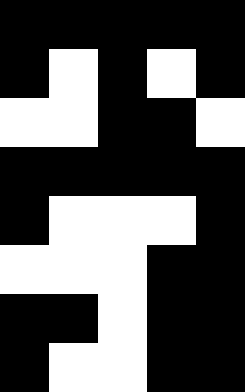[["black", "black", "black", "black", "black"], ["black", "white", "black", "white", "black"], ["white", "white", "black", "black", "white"], ["black", "black", "black", "black", "black"], ["black", "white", "white", "white", "black"], ["white", "white", "white", "black", "black"], ["black", "black", "white", "black", "black"], ["black", "white", "white", "black", "black"]]